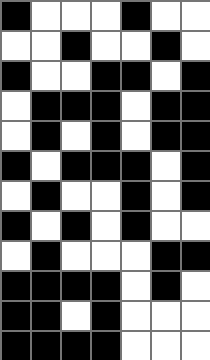[["black", "white", "white", "white", "black", "white", "white"], ["white", "white", "black", "white", "white", "black", "white"], ["black", "white", "white", "black", "black", "white", "black"], ["white", "black", "black", "black", "white", "black", "black"], ["white", "black", "white", "black", "white", "black", "black"], ["black", "white", "black", "black", "black", "white", "black"], ["white", "black", "white", "white", "black", "white", "black"], ["black", "white", "black", "white", "black", "white", "white"], ["white", "black", "white", "white", "white", "black", "black"], ["black", "black", "black", "black", "white", "black", "white"], ["black", "black", "white", "black", "white", "white", "white"], ["black", "black", "black", "black", "white", "white", "white"]]